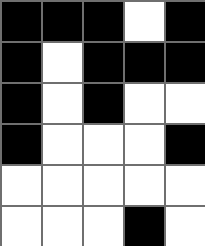[["black", "black", "black", "white", "black"], ["black", "white", "black", "black", "black"], ["black", "white", "black", "white", "white"], ["black", "white", "white", "white", "black"], ["white", "white", "white", "white", "white"], ["white", "white", "white", "black", "white"]]